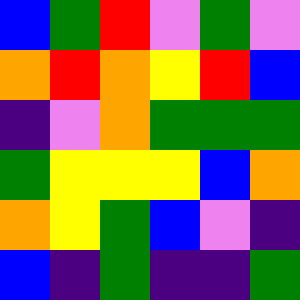[["blue", "green", "red", "violet", "green", "violet"], ["orange", "red", "orange", "yellow", "red", "blue"], ["indigo", "violet", "orange", "green", "green", "green"], ["green", "yellow", "yellow", "yellow", "blue", "orange"], ["orange", "yellow", "green", "blue", "violet", "indigo"], ["blue", "indigo", "green", "indigo", "indigo", "green"]]